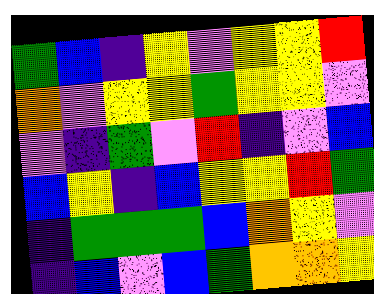[["green", "blue", "indigo", "yellow", "violet", "yellow", "yellow", "red"], ["orange", "violet", "yellow", "yellow", "green", "yellow", "yellow", "violet"], ["violet", "indigo", "green", "violet", "red", "indigo", "violet", "blue"], ["blue", "yellow", "indigo", "blue", "yellow", "yellow", "red", "green"], ["indigo", "green", "green", "green", "blue", "orange", "yellow", "violet"], ["indigo", "blue", "violet", "blue", "green", "orange", "orange", "yellow"]]